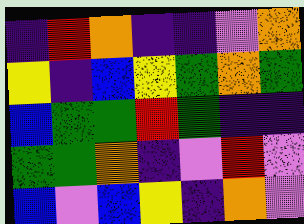[["indigo", "red", "orange", "indigo", "indigo", "violet", "orange"], ["yellow", "indigo", "blue", "yellow", "green", "orange", "green"], ["blue", "green", "green", "red", "green", "indigo", "indigo"], ["green", "green", "orange", "indigo", "violet", "red", "violet"], ["blue", "violet", "blue", "yellow", "indigo", "orange", "violet"]]